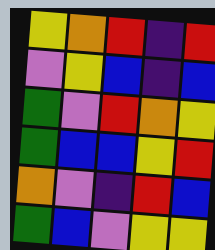[["yellow", "orange", "red", "indigo", "red"], ["violet", "yellow", "blue", "indigo", "blue"], ["green", "violet", "red", "orange", "yellow"], ["green", "blue", "blue", "yellow", "red"], ["orange", "violet", "indigo", "red", "blue"], ["green", "blue", "violet", "yellow", "yellow"]]